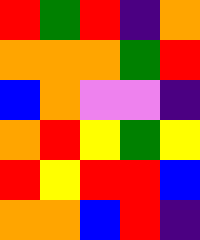[["red", "green", "red", "indigo", "orange"], ["orange", "orange", "orange", "green", "red"], ["blue", "orange", "violet", "violet", "indigo"], ["orange", "red", "yellow", "green", "yellow"], ["red", "yellow", "red", "red", "blue"], ["orange", "orange", "blue", "red", "indigo"]]